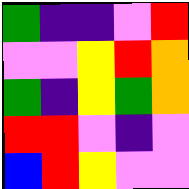[["green", "indigo", "indigo", "violet", "red"], ["violet", "violet", "yellow", "red", "orange"], ["green", "indigo", "yellow", "green", "orange"], ["red", "red", "violet", "indigo", "violet"], ["blue", "red", "yellow", "violet", "violet"]]